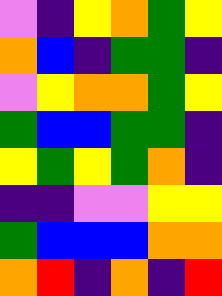[["violet", "indigo", "yellow", "orange", "green", "yellow"], ["orange", "blue", "indigo", "green", "green", "indigo"], ["violet", "yellow", "orange", "orange", "green", "yellow"], ["green", "blue", "blue", "green", "green", "indigo"], ["yellow", "green", "yellow", "green", "orange", "indigo"], ["indigo", "indigo", "violet", "violet", "yellow", "yellow"], ["green", "blue", "blue", "blue", "orange", "orange"], ["orange", "red", "indigo", "orange", "indigo", "red"]]